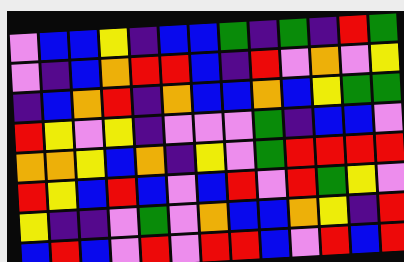[["violet", "blue", "blue", "yellow", "indigo", "blue", "blue", "green", "indigo", "green", "indigo", "red", "green"], ["violet", "indigo", "blue", "orange", "red", "red", "blue", "indigo", "red", "violet", "orange", "violet", "yellow"], ["indigo", "blue", "orange", "red", "indigo", "orange", "blue", "blue", "orange", "blue", "yellow", "green", "green"], ["red", "yellow", "violet", "yellow", "indigo", "violet", "violet", "violet", "green", "indigo", "blue", "blue", "violet"], ["orange", "orange", "yellow", "blue", "orange", "indigo", "yellow", "violet", "green", "red", "red", "red", "red"], ["red", "yellow", "blue", "red", "blue", "violet", "blue", "red", "violet", "red", "green", "yellow", "violet"], ["yellow", "indigo", "indigo", "violet", "green", "violet", "orange", "blue", "blue", "orange", "yellow", "indigo", "red"], ["blue", "red", "blue", "violet", "red", "violet", "red", "red", "blue", "violet", "red", "blue", "red"]]